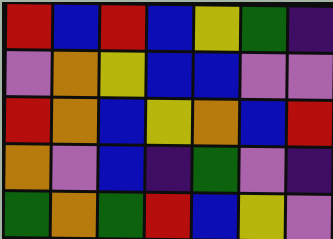[["red", "blue", "red", "blue", "yellow", "green", "indigo"], ["violet", "orange", "yellow", "blue", "blue", "violet", "violet"], ["red", "orange", "blue", "yellow", "orange", "blue", "red"], ["orange", "violet", "blue", "indigo", "green", "violet", "indigo"], ["green", "orange", "green", "red", "blue", "yellow", "violet"]]